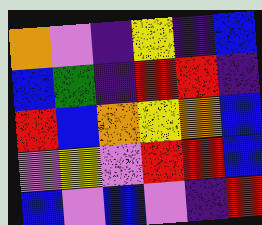[["orange", "violet", "indigo", "yellow", "indigo", "blue"], ["blue", "green", "indigo", "red", "red", "indigo"], ["red", "blue", "orange", "yellow", "orange", "blue"], ["violet", "yellow", "violet", "red", "red", "blue"], ["blue", "violet", "blue", "violet", "indigo", "red"]]